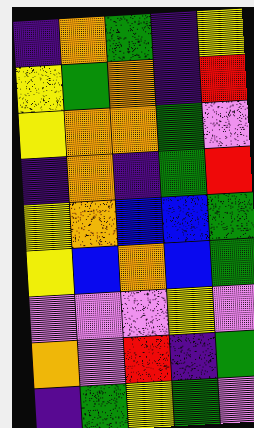[["indigo", "orange", "green", "indigo", "yellow"], ["yellow", "green", "orange", "indigo", "red"], ["yellow", "orange", "orange", "green", "violet"], ["indigo", "orange", "indigo", "green", "red"], ["yellow", "orange", "blue", "blue", "green"], ["yellow", "blue", "orange", "blue", "green"], ["violet", "violet", "violet", "yellow", "violet"], ["orange", "violet", "red", "indigo", "green"], ["indigo", "green", "yellow", "green", "violet"]]